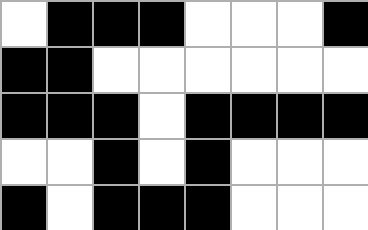[["white", "black", "black", "black", "white", "white", "white", "black"], ["black", "black", "white", "white", "white", "white", "white", "white"], ["black", "black", "black", "white", "black", "black", "black", "black"], ["white", "white", "black", "white", "black", "white", "white", "white"], ["black", "white", "black", "black", "black", "white", "white", "white"]]